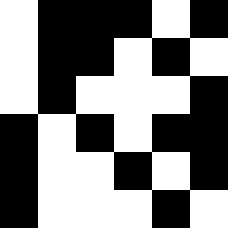[["white", "black", "black", "black", "white", "black"], ["white", "black", "black", "white", "black", "white"], ["white", "black", "white", "white", "white", "black"], ["black", "white", "black", "white", "black", "black"], ["black", "white", "white", "black", "white", "black"], ["black", "white", "white", "white", "black", "white"]]